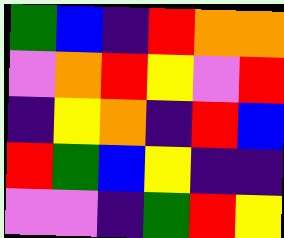[["green", "blue", "indigo", "red", "orange", "orange"], ["violet", "orange", "red", "yellow", "violet", "red"], ["indigo", "yellow", "orange", "indigo", "red", "blue"], ["red", "green", "blue", "yellow", "indigo", "indigo"], ["violet", "violet", "indigo", "green", "red", "yellow"]]